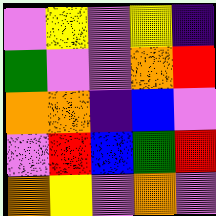[["violet", "yellow", "violet", "yellow", "indigo"], ["green", "violet", "violet", "orange", "red"], ["orange", "orange", "indigo", "blue", "violet"], ["violet", "red", "blue", "green", "red"], ["orange", "yellow", "violet", "orange", "violet"]]